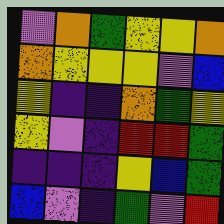[["violet", "orange", "green", "yellow", "yellow", "orange"], ["orange", "yellow", "yellow", "yellow", "violet", "blue"], ["yellow", "indigo", "indigo", "orange", "green", "yellow"], ["yellow", "violet", "indigo", "red", "red", "green"], ["indigo", "indigo", "indigo", "yellow", "blue", "green"], ["blue", "violet", "indigo", "green", "violet", "red"]]